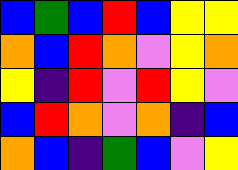[["blue", "green", "blue", "red", "blue", "yellow", "yellow"], ["orange", "blue", "red", "orange", "violet", "yellow", "orange"], ["yellow", "indigo", "red", "violet", "red", "yellow", "violet"], ["blue", "red", "orange", "violet", "orange", "indigo", "blue"], ["orange", "blue", "indigo", "green", "blue", "violet", "yellow"]]